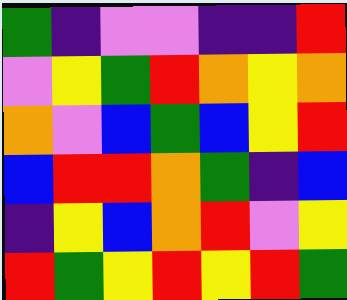[["green", "indigo", "violet", "violet", "indigo", "indigo", "red"], ["violet", "yellow", "green", "red", "orange", "yellow", "orange"], ["orange", "violet", "blue", "green", "blue", "yellow", "red"], ["blue", "red", "red", "orange", "green", "indigo", "blue"], ["indigo", "yellow", "blue", "orange", "red", "violet", "yellow"], ["red", "green", "yellow", "red", "yellow", "red", "green"]]